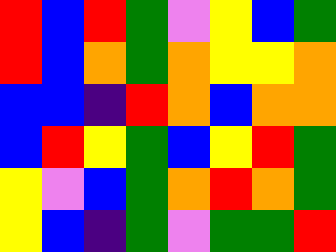[["red", "blue", "red", "green", "violet", "yellow", "blue", "green"], ["red", "blue", "orange", "green", "orange", "yellow", "yellow", "orange"], ["blue", "blue", "indigo", "red", "orange", "blue", "orange", "orange"], ["blue", "red", "yellow", "green", "blue", "yellow", "red", "green"], ["yellow", "violet", "blue", "green", "orange", "red", "orange", "green"], ["yellow", "blue", "indigo", "green", "violet", "green", "green", "red"]]